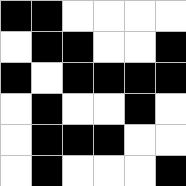[["black", "black", "white", "white", "white", "white"], ["white", "black", "black", "white", "white", "black"], ["black", "white", "black", "black", "black", "black"], ["white", "black", "white", "white", "black", "white"], ["white", "black", "black", "black", "white", "white"], ["white", "black", "white", "white", "white", "black"]]